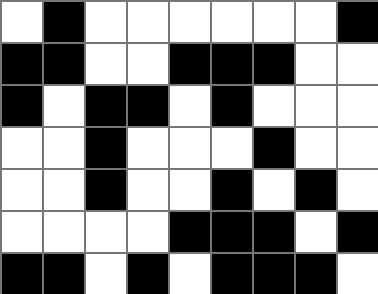[["white", "black", "white", "white", "white", "white", "white", "white", "black"], ["black", "black", "white", "white", "black", "black", "black", "white", "white"], ["black", "white", "black", "black", "white", "black", "white", "white", "white"], ["white", "white", "black", "white", "white", "white", "black", "white", "white"], ["white", "white", "black", "white", "white", "black", "white", "black", "white"], ["white", "white", "white", "white", "black", "black", "black", "white", "black"], ["black", "black", "white", "black", "white", "black", "black", "black", "white"]]